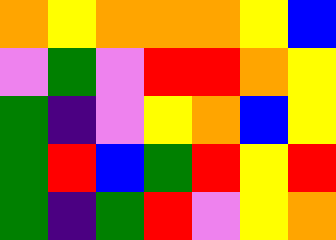[["orange", "yellow", "orange", "orange", "orange", "yellow", "blue"], ["violet", "green", "violet", "red", "red", "orange", "yellow"], ["green", "indigo", "violet", "yellow", "orange", "blue", "yellow"], ["green", "red", "blue", "green", "red", "yellow", "red"], ["green", "indigo", "green", "red", "violet", "yellow", "orange"]]